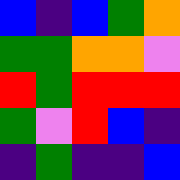[["blue", "indigo", "blue", "green", "orange"], ["green", "green", "orange", "orange", "violet"], ["red", "green", "red", "red", "red"], ["green", "violet", "red", "blue", "indigo"], ["indigo", "green", "indigo", "indigo", "blue"]]